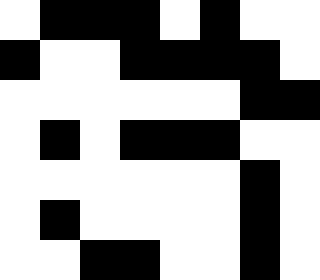[["white", "black", "black", "black", "white", "black", "white", "white"], ["black", "white", "white", "black", "black", "black", "black", "white"], ["white", "white", "white", "white", "white", "white", "black", "black"], ["white", "black", "white", "black", "black", "black", "white", "white"], ["white", "white", "white", "white", "white", "white", "black", "white"], ["white", "black", "white", "white", "white", "white", "black", "white"], ["white", "white", "black", "black", "white", "white", "black", "white"]]